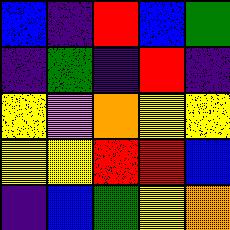[["blue", "indigo", "red", "blue", "green"], ["indigo", "green", "indigo", "red", "indigo"], ["yellow", "violet", "orange", "yellow", "yellow"], ["yellow", "yellow", "red", "red", "blue"], ["indigo", "blue", "green", "yellow", "orange"]]